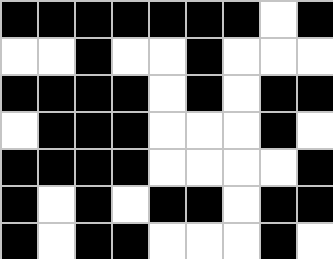[["black", "black", "black", "black", "black", "black", "black", "white", "black"], ["white", "white", "black", "white", "white", "black", "white", "white", "white"], ["black", "black", "black", "black", "white", "black", "white", "black", "black"], ["white", "black", "black", "black", "white", "white", "white", "black", "white"], ["black", "black", "black", "black", "white", "white", "white", "white", "black"], ["black", "white", "black", "white", "black", "black", "white", "black", "black"], ["black", "white", "black", "black", "white", "white", "white", "black", "white"]]